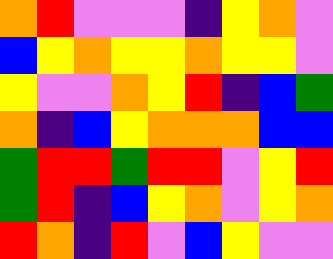[["orange", "red", "violet", "violet", "violet", "indigo", "yellow", "orange", "violet"], ["blue", "yellow", "orange", "yellow", "yellow", "orange", "yellow", "yellow", "violet"], ["yellow", "violet", "violet", "orange", "yellow", "red", "indigo", "blue", "green"], ["orange", "indigo", "blue", "yellow", "orange", "orange", "orange", "blue", "blue"], ["green", "red", "red", "green", "red", "red", "violet", "yellow", "red"], ["green", "red", "indigo", "blue", "yellow", "orange", "violet", "yellow", "orange"], ["red", "orange", "indigo", "red", "violet", "blue", "yellow", "violet", "violet"]]